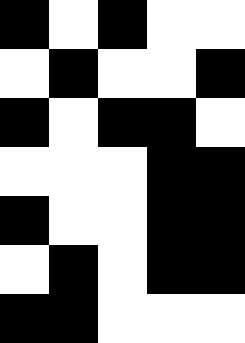[["black", "white", "black", "white", "white"], ["white", "black", "white", "white", "black"], ["black", "white", "black", "black", "white"], ["white", "white", "white", "black", "black"], ["black", "white", "white", "black", "black"], ["white", "black", "white", "black", "black"], ["black", "black", "white", "white", "white"]]